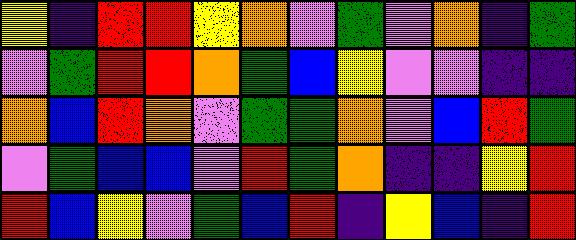[["yellow", "indigo", "red", "red", "yellow", "orange", "violet", "green", "violet", "orange", "indigo", "green"], ["violet", "green", "red", "red", "orange", "green", "blue", "yellow", "violet", "violet", "indigo", "indigo"], ["orange", "blue", "red", "orange", "violet", "green", "green", "orange", "violet", "blue", "red", "green"], ["violet", "green", "blue", "blue", "violet", "red", "green", "orange", "indigo", "indigo", "yellow", "red"], ["red", "blue", "yellow", "violet", "green", "blue", "red", "indigo", "yellow", "blue", "indigo", "red"]]